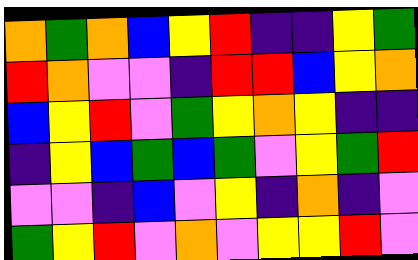[["orange", "green", "orange", "blue", "yellow", "red", "indigo", "indigo", "yellow", "green"], ["red", "orange", "violet", "violet", "indigo", "red", "red", "blue", "yellow", "orange"], ["blue", "yellow", "red", "violet", "green", "yellow", "orange", "yellow", "indigo", "indigo"], ["indigo", "yellow", "blue", "green", "blue", "green", "violet", "yellow", "green", "red"], ["violet", "violet", "indigo", "blue", "violet", "yellow", "indigo", "orange", "indigo", "violet"], ["green", "yellow", "red", "violet", "orange", "violet", "yellow", "yellow", "red", "violet"]]